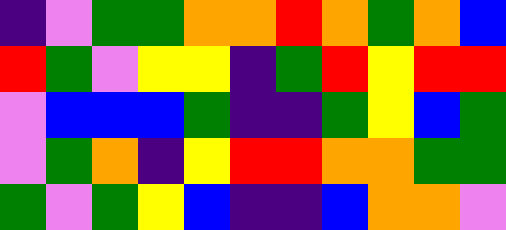[["indigo", "violet", "green", "green", "orange", "orange", "red", "orange", "green", "orange", "blue"], ["red", "green", "violet", "yellow", "yellow", "indigo", "green", "red", "yellow", "red", "red"], ["violet", "blue", "blue", "blue", "green", "indigo", "indigo", "green", "yellow", "blue", "green"], ["violet", "green", "orange", "indigo", "yellow", "red", "red", "orange", "orange", "green", "green"], ["green", "violet", "green", "yellow", "blue", "indigo", "indigo", "blue", "orange", "orange", "violet"]]